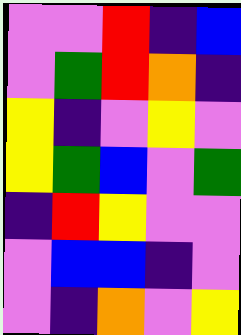[["violet", "violet", "red", "indigo", "blue"], ["violet", "green", "red", "orange", "indigo"], ["yellow", "indigo", "violet", "yellow", "violet"], ["yellow", "green", "blue", "violet", "green"], ["indigo", "red", "yellow", "violet", "violet"], ["violet", "blue", "blue", "indigo", "violet"], ["violet", "indigo", "orange", "violet", "yellow"]]